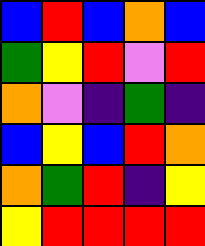[["blue", "red", "blue", "orange", "blue"], ["green", "yellow", "red", "violet", "red"], ["orange", "violet", "indigo", "green", "indigo"], ["blue", "yellow", "blue", "red", "orange"], ["orange", "green", "red", "indigo", "yellow"], ["yellow", "red", "red", "red", "red"]]